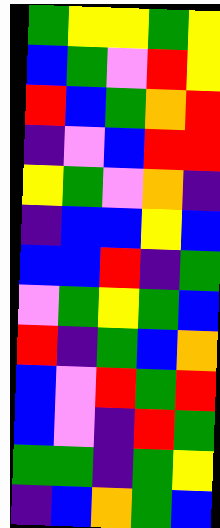[["green", "yellow", "yellow", "green", "yellow"], ["blue", "green", "violet", "red", "yellow"], ["red", "blue", "green", "orange", "red"], ["indigo", "violet", "blue", "red", "red"], ["yellow", "green", "violet", "orange", "indigo"], ["indigo", "blue", "blue", "yellow", "blue"], ["blue", "blue", "red", "indigo", "green"], ["violet", "green", "yellow", "green", "blue"], ["red", "indigo", "green", "blue", "orange"], ["blue", "violet", "red", "green", "red"], ["blue", "violet", "indigo", "red", "green"], ["green", "green", "indigo", "green", "yellow"], ["indigo", "blue", "orange", "green", "blue"]]